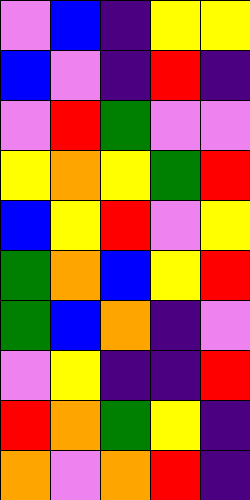[["violet", "blue", "indigo", "yellow", "yellow"], ["blue", "violet", "indigo", "red", "indigo"], ["violet", "red", "green", "violet", "violet"], ["yellow", "orange", "yellow", "green", "red"], ["blue", "yellow", "red", "violet", "yellow"], ["green", "orange", "blue", "yellow", "red"], ["green", "blue", "orange", "indigo", "violet"], ["violet", "yellow", "indigo", "indigo", "red"], ["red", "orange", "green", "yellow", "indigo"], ["orange", "violet", "orange", "red", "indigo"]]